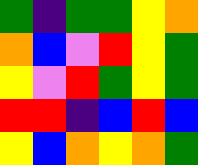[["green", "indigo", "green", "green", "yellow", "orange"], ["orange", "blue", "violet", "red", "yellow", "green"], ["yellow", "violet", "red", "green", "yellow", "green"], ["red", "red", "indigo", "blue", "red", "blue"], ["yellow", "blue", "orange", "yellow", "orange", "green"]]